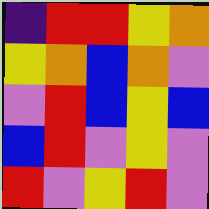[["indigo", "red", "red", "yellow", "orange"], ["yellow", "orange", "blue", "orange", "violet"], ["violet", "red", "blue", "yellow", "blue"], ["blue", "red", "violet", "yellow", "violet"], ["red", "violet", "yellow", "red", "violet"]]